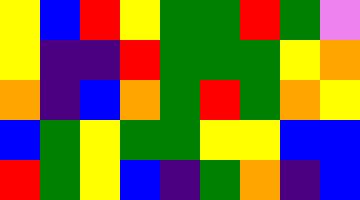[["yellow", "blue", "red", "yellow", "green", "green", "red", "green", "violet"], ["yellow", "indigo", "indigo", "red", "green", "green", "green", "yellow", "orange"], ["orange", "indigo", "blue", "orange", "green", "red", "green", "orange", "yellow"], ["blue", "green", "yellow", "green", "green", "yellow", "yellow", "blue", "blue"], ["red", "green", "yellow", "blue", "indigo", "green", "orange", "indigo", "blue"]]